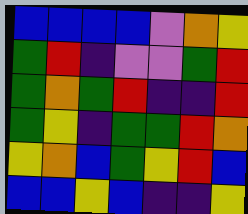[["blue", "blue", "blue", "blue", "violet", "orange", "yellow"], ["green", "red", "indigo", "violet", "violet", "green", "red"], ["green", "orange", "green", "red", "indigo", "indigo", "red"], ["green", "yellow", "indigo", "green", "green", "red", "orange"], ["yellow", "orange", "blue", "green", "yellow", "red", "blue"], ["blue", "blue", "yellow", "blue", "indigo", "indigo", "yellow"]]